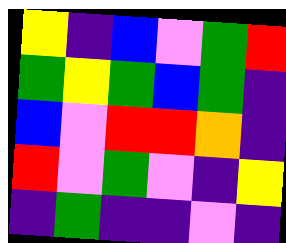[["yellow", "indigo", "blue", "violet", "green", "red"], ["green", "yellow", "green", "blue", "green", "indigo"], ["blue", "violet", "red", "red", "orange", "indigo"], ["red", "violet", "green", "violet", "indigo", "yellow"], ["indigo", "green", "indigo", "indigo", "violet", "indigo"]]